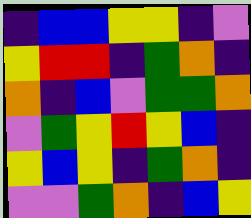[["indigo", "blue", "blue", "yellow", "yellow", "indigo", "violet"], ["yellow", "red", "red", "indigo", "green", "orange", "indigo"], ["orange", "indigo", "blue", "violet", "green", "green", "orange"], ["violet", "green", "yellow", "red", "yellow", "blue", "indigo"], ["yellow", "blue", "yellow", "indigo", "green", "orange", "indigo"], ["violet", "violet", "green", "orange", "indigo", "blue", "yellow"]]